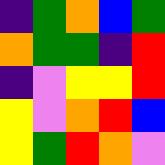[["indigo", "green", "orange", "blue", "green"], ["orange", "green", "green", "indigo", "red"], ["indigo", "violet", "yellow", "yellow", "red"], ["yellow", "violet", "orange", "red", "blue"], ["yellow", "green", "red", "orange", "violet"]]